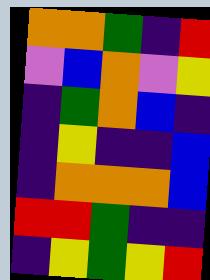[["orange", "orange", "green", "indigo", "red"], ["violet", "blue", "orange", "violet", "yellow"], ["indigo", "green", "orange", "blue", "indigo"], ["indigo", "yellow", "indigo", "indigo", "blue"], ["indigo", "orange", "orange", "orange", "blue"], ["red", "red", "green", "indigo", "indigo"], ["indigo", "yellow", "green", "yellow", "red"]]